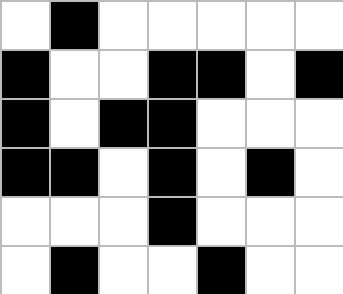[["white", "black", "white", "white", "white", "white", "white"], ["black", "white", "white", "black", "black", "white", "black"], ["black", "white", "black", "black", "white", "white", "white"], ["black", "black", "white", "black", "white", "black", "white"], ["white", "white", "white", "black", "white", "white", "white"], ["white", "black", "white", "white", "black", "white", "white"]]